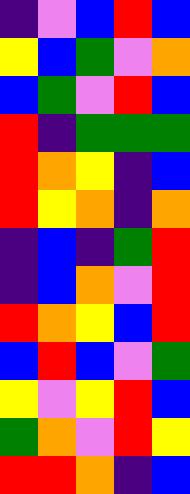[["indigo", "violet", "blue", "red", "blue"], ["yellow", "blue", "green", "violet", "orange"], ["blue", "green", "violet", "red", "blue"], ["red", "indigo", "green", "green", "green"], ["red", "orange", "yellow", "indigo", "blue"], ["red", "yellow", "orange", "indigo", "orange"], ["indigo", "blue", "indigo", "green", "red"], ["indigo", "blue", "orange", "violet", "red"], ["red", "orange", "yellow", "blue", "red"], ["blue", "red", "blue", "violet", "green"], ["yellow", "violet", "yellow", "red", "blue"], ["green", "orange", "violet", "red", "yellow"], ["red", "red", "orange", "indigo", "blue"]]